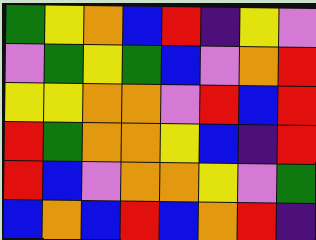[["green", "yellow", "orange", "blue", "red", "indigo", "yellow", "violet"], ["violet", "green", "yellow", "green", "blue", "violet", "orange", "red"], ["yellow", "yellow", "orange", "orange", "violet", "red", "blue", "red"], ["red", "green", "orange", "orange", "yellow", "blue", "indigo", "red"], ["red", "blue", "violet", "orange", "orange", "yellow", "violet", "green"], ["blue", "orange", "blue", "red", "blue", "orange", "red", "indigo"]]